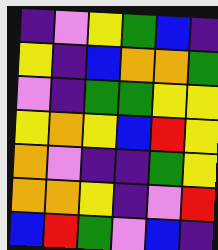[["indigo", "violet", "yellow", "green", "blue", "indigo"], ["yellow", "indigo", "blue", "orange", "orange", "green"], ["violet", "indigo", "green", "green", "yellow", "yellow"], ["yellow", "orange", "yellow", "blue", "red", "yellow"], ["orange", "violet", "indigo", "indigo", "green", "yellow"], ["orange", "orange", "yellow", "indigo", "violet", "red"], ["blue", "red", "green", "violet", "blue", "indigo"]]